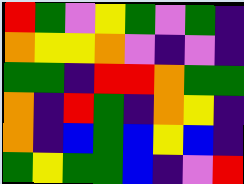[["red", "green", "violet", "yellow", "green", "violet", "green", "indigo"], ["orange", "yellow", "yellow", "orange", "violet", "indigo", "violet", "indigo"], ["green", "green", "indigo", "red", "red", "orange", "green", "green"], ["orange", "indigo", "red", "green", "indigo", "orange", "yellow", "indigo"], ["orange", "indigo", "blue", "green", "blue", "yellow", "blue", "indigo"], ["green", "yellow", "green", "green", "blue", "indigo", "violet", "red"]]